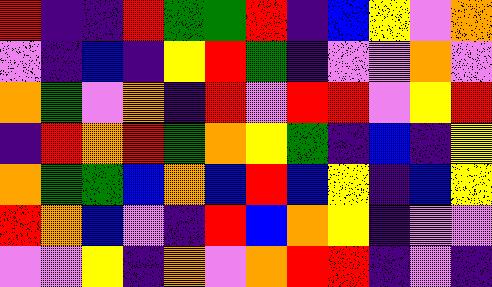[["red", "indigo", "indigo", "red", "green", "green", "red", "indigo", "blue", "yellow", "violet", "orange"], ["violet", "indigo", "blue", "indigo", "yellow", "red", "green", "indigo", "violet", "violet", "orange", "violet"], ["orange", "green", "violet", "orange", "indigo", "red", "violet", "red", "red", "violet", "yellow", "red"], ["indigo", "red", "orange", "red", "green", "orange", "yellow", "green", "indigo", "blue", "indigo", "yellow"], ["orange", "green", "green", "blue", "orange", "blue", "red", "blue", "yellow", "indigo", "blue", "yellow"], ["red", "orange", "blue", "violet", "indigo", "red", "blue", "orange", "yellow", "indigo", "violet", "violet"], ["violet", "violet", "yellow", "indigo", "orange", "violet", "orange", "red", "red", "indigo", "violet", "indigo"]]